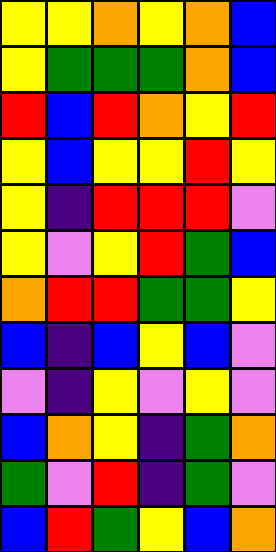[["yellow", "yellow", "orange", "yellow", "orange", "blue"], ["yellow", "green", "green", "green", "orange", "blue"], ["red", "blue", "red", "orange", "yellow", "red"], ["yellow", "blue", "yellow", "yellow", "red", "yellow"], ["yellow", "indigo", "red", "red", "red", "violet"], ["yellow", "violet", "yellow", "red", "green", "blue"], ["orange", "red", "red", "green", "green", "yellow"], ["blue", "indigo", "blue", "yellow", "blue", "violet"], ["violet", "indigo", "yellow", "violet", "yellow", "violet"], ["blue", "orange", "yellow", "indigo", "green", "orange"], ["green", "violet", "red", "indigo", "green", "violet"], ["blue", "red", "green", "yellow", "blue", "orange"]]